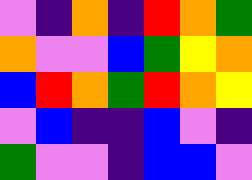[["violet", "indigo", "orange", "indigo", "red", "orange", "green"], ["orange", "violet", "violet", "blue", "green", "yellow", "orange"], ["blue", "red", "orange", "green", "red", "orange", "yellow"], ["violet", "blue", "indigo", "indigo", "blue", "violet", "indigo"], ["green", "violet", "violet", "indigo", "blue", "blue", "violet"]]